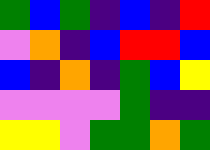[["green", "blue", "green", "indigo", "blue", "indigo", "red"], ["violet", "orange", "indigo", "blue", "red", "red", "blue"], ["blue", "indigo", "orange", "indigo", "green", "blue", "yellow"], ["violet", "violet", "violet", "violet", "green", "indigo", "indigo"], ["yellow", "yellow", "violet", "green", "green", "orange", "green"]]